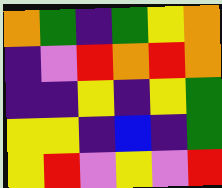[["orange", "green", "indigo", "green", "yellow", "orange"], ["indigo", "violet", "red", "orange", "red", "orange"], ["indigo", "indigo", "yellow", "indigo", "yellow", "green"], ["yellow", "yellow", "indigo", "blue", "indigo", "green"], ["yellow", "red", "violet", "yellow", "violet", "red"]]